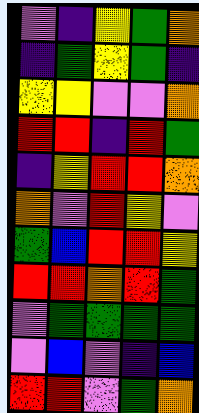[["violet", "indigo", "yellow", "green", "orange"], ["indigo", "green", "yellow", "green", "indigo"], ["yellow", "yellow", "violet", "violet", "orange"], ["red", "red", "indigo", "red", "green"], ["indigo", "yellow", "red", "red", "orange"], ["orange", "violet", "red", "yellow", "violet"], ["green", "blue", "red", "red", "yellow"], ["red", "red", "orange", "red", "green"], ["violet", "green", "green", "green", "green"], ["violet", "blue", "violet", "indigo", "blue"], ["red", "red", "violet", "green", "orange"]]